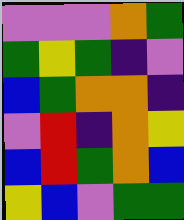[["violet", "violet", "violet", "orange", "green"], ["green", "yellow", "green", "indigo", "violet"], ["blue", "green", "orange", "orange", "indigo"], ["violet", "red", "indigo", "orange", "yellow"], ["blue", "red", "green", "orange", "blue"], ["yellow", "blue", "violet", "green", "green"]]